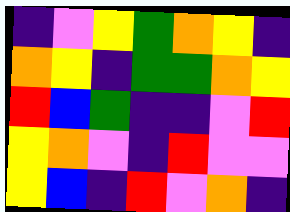[["indigo", "violet", "yellow", "green", "orange", "yellow", "indigo"], ["orange", "yellow", "indigo", "green", "green", "orange", "yellow"], ["red", "blue", "green", "indigo", "indigo", "violet", "red"], ["yellow", "orange", "violet", "indigo", "red", "violet", "violet"], ["yellow", "blue", "indigo", "red", "violet", "orange", "indigo"]]